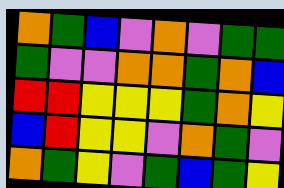[["orange", "green", "blue", "violet", "orange", "violet", "green", "green"], ["green", "violet", "violet", "orange", "orange", "green", "orange", "blue"], ["red", "red", "yellow", "yellow", "yellow", "green", "orange", "yellow"], ["blue", "red", "yellow", "yellow", "violet", "orange", "green", "violet"], ["orange", "green", "yellow", "violet", "green", "blue", "green", "yellow"]]